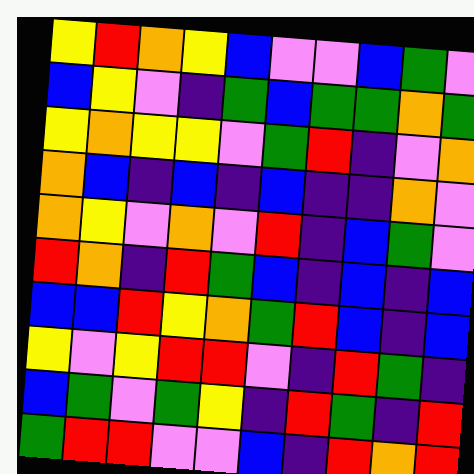[["yellow", "red", "orange", "yellow", "blue", "violet", "violet", "blue", "green", "violet"], ["blue", "yellow", "violet", "indigo", "green", "blue", "green", "green", "orange", "green"], ["yellow", "orange", "yellow", "yellow", "violet", "green", "red", "indigo", "violet", "orange"], ["orange", "blue", "indigo", "blue", "indigo", "blue", "indigo", "indigo", "orange", "violet"], ["orange", "yellow", "violet", "orange", "violet", "red", "indigo", "blue", "green", "violet"], ["red", "orange", "indigo", "red", "green", "blue", "indigo", "blue", "indigo", "blue"], ["blue", "blue", "red", "yellow", "orange", "green", "red", "blue", "indigo", "blue"], ["yellow", "violet", "yellow", "red", "red", "violet", "indigo", "red", "green", "indigo"], ["blue", "green", "violet", "green", "yellow", "indigo", "red", "green", "indigo", "red"], ["green", "red", "red", "violet", "violet", "blue", "indigo", "red", "orange", "red"]]